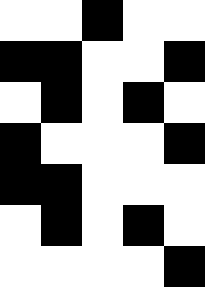[["white", "white", "black", "white", "white"], ["black", "black", "white", "white", "black"], ["white", "black", "white", "black", "white"], ["black", "white", "white", "white", "black"], ["black", "black", "white", "white", "white"], ["white", "black", "white", "black", "white"], ["white", "white", "white", "white", "black"]]